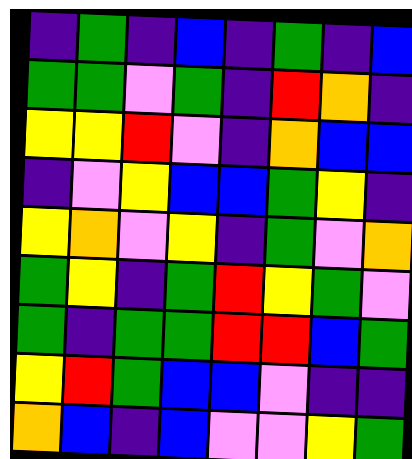[["indigo", "green", "indigo", "blue", "indigo", "green", "indigo", "blue"], ["green", "green", "violet", "green", "indigo", "red", "orange", "indigo"], ["yellow", "yellow", "red", "violet", "indigo", "orange", "blue", "blue"], ["indigo", "violet", "yellow", "blue", "blue", "green", "yellow", "indigo"], ["yellow", "orange", "violet", "yellow", "indigo", "green", "violet", "orange"], ["green", "yellow", "indigo", "green", "red", "yellow", "green", "violet"], ["green", "indigo", "green", "green", "red", "red", "blue", "green"], ["yellow", "red", "green", "blue", "blue", "violet", "indigo", "indigo"], ["orange", "blue", "indigo", "blue", "violet", "violet", "yellow", "green"]]